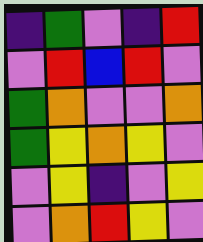[["indigo", "green", "violet", "indigo", "red"], ["violet", "red", "blue", "red", "violet"], ["green", "orange", "violet", "violet", "orange"], ["green", "yellow", "orange", "yellow", "violet"], ["violet", "yellow", "indigo", "violet", "yellow"], ["violet", "orange", "red", "yellow", "violet"]]